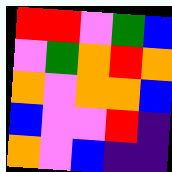[["red", "red", "violet", "green", "blue"], ["violet", "green", "orange", "red", "orange"], ["orange", "violet", "orange", "orange", "blue"], ["blue", "violet", "violet", "red", "indigo"], ["orange", "violet", "blue", "indigo", "indigo"]]